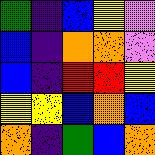[["green", "indigo", "blue", "yellow", "violet"], ["blue", "indigo", "orange", "orange", "violet"], ["blue", "indigo", "red", "red", "yellow"], ["yellow", "yellow", "blue", "orange", "blue"], ["orange", "indigo", "green", "blue", "orange"]]